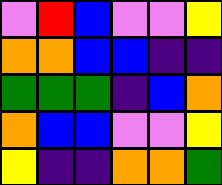[["violet", "red", "blue", "violet", "violet", "yellow"], ["orange", "orange", "blue", "blue", "indigo", "indigo"], ["green", "green", "green", "indigo", "blue", "orange"], ["orange", "blue", "blue", "violet", "violet", "yellow"], ["yellow", "indigo", "indigo", "orange", "orange", "green"]]